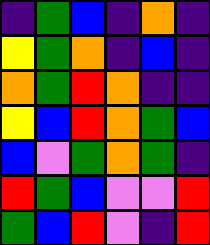[["indigo", "green", "blue", "indigo", "orange", "indigo"], ["yellow", "green", "orange", "indigo", "blue", "indigo"], ["orange", "green", "red", "orange", "indigo", "indigo"], ["yellow", "blue", "red", "orange", "green", "blue"], ["blue", "violet", "green", "orange", "green", "indigo"], ["red", "green", "blue", "violet", "violet", "red"], ["green", "blue", "red", "violet", "indigo", "red"]]